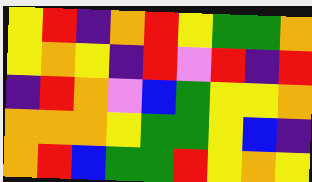[["yellow", "red", "indigo", "orange", "red", "yellow", "green", "green", "orange"], ["yellow", "orange", "yellow", "indigo", "red", "violet", "red", "indigo", "red"], ["indigo", "red", "orange", "violet", "blue", "green", "yellow", "yellow", "orange"], ["orange", "orange", "orange", "yellow", "green", "green", "yellow", "blue", "indigo"], ["orange", "red", "blue", "green", "green", "red", "yellow", "orange", "yellow"]]